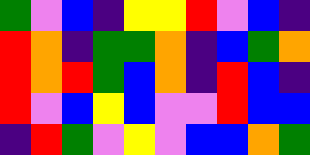[["green", "violet", "blue", "indigo", "yellow", "yellow", "red", "violet", "blue", "indigo"], ["red", "orange", "indigo", "green", "green", "orange", "indigo", "blue", "green", "orange"], ["red", "orange", "red", "green", "blue", "orange", "indigo", "red", "blue", "indigo"], ["red", "violet", "blue", "yellow", "blue", "violet", "violet", "red", "blue", "blue"], ["indigo", "red", "green", "violet", "yellow", "violet", "blue", "blue", "orange", "green"]]